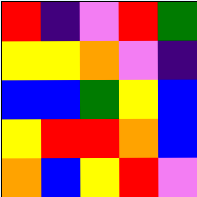[["red", "indigo", "violet", "red", "green"], ["yellow", "yellow", "orange", "violet", "indigo"], ["blue", "blue", "green", "yellow", "blue"], ["yellow", "red", "red", "orange", "blue"], ["orange", "blue", "yellow", "red", "violet"]]